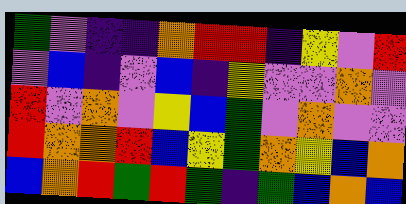[["green", "violet", "indigo", "indigo", "orange", "red", "red", "indigo", "yellow", "violet", "red"], ["violet", "blue", "indigo", "violet", "blue", "indigo", "yellow", "violet", "violet", "orange", "violet"], ["red", "violet", "orange", "violet", "yellow", "blue", "green", "violet", "orange", "violet", "violet"], ["red", "orange", "orange", "red", "blue", "yellow", "green", "orange", "yellow", "blue", "orange"], ["blue", "orange", "red", "green", "red", "green", "indigo", "green", "blue", "orange", "blue"]]